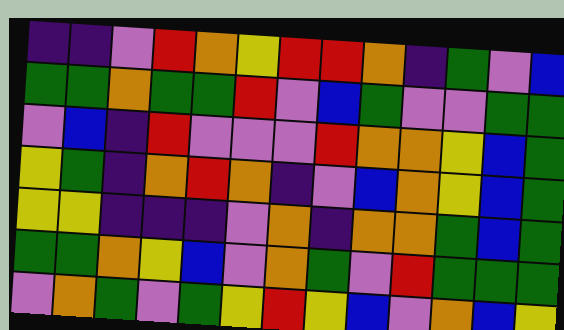[["indigo", "indigo", "violet", "red", "orange", "yellow", "red", "red", "orange", "indigo", "green", "violet", "blue"], ["green", "green", "orange", "green", "green", "red", "violet", "blue", "green", "violet", "violet", "green", "green"], ["violet", "blue", "indigo", "red", "violet", "violet", "violet", "red", "orange", "orange", "yellow", "blue", "green"], ["yellow", "green", "indigo", "orange", "red", "orange", "indigo", "violet", "blue", "orange", "yellow", "blue", "green"], ["yellow", "yellow", "indigo", "indigo", "indigo", "violet", "orange", "indigo", "orange", "orange", "green", "blue", "green"], ["green", "green", "orange", "yellow", "blue", "violet", "orange", "green", "violet", "red", "green", "green", "green"], ["violet", "orange", "green", "violet", "green", "yellow", "red", "yellow", "blue", "violet", "orange", "blue", "yellow"]]